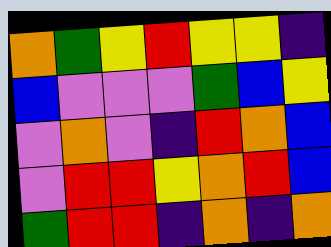[["orange", "green", "yellow", "red", "yellow", "yellow", "indigo"], ["blue", "violet", "violet", "violet", "green", "blue", "yellow"], ["violet", "orange", "violet", "indigo", "red", "orange", "blue"], ["violet", "red", "red", "yellow", "orange", "red", "blue"], ["green", "red", "red", "indigo", "orange", "indigo", "orange"]]